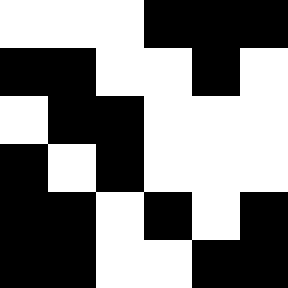[["white", "white", "white", "black", "black", "black"], ["black", "black", "white", "white", "black", "white"], ["white", "black", "black", "white", "white", "white"], ["black", "white", "black", "white", "white", "white"], ["black", "black", "white", "black", "white", "black"], ["black", "black", "white", "white", "black", "black"]]